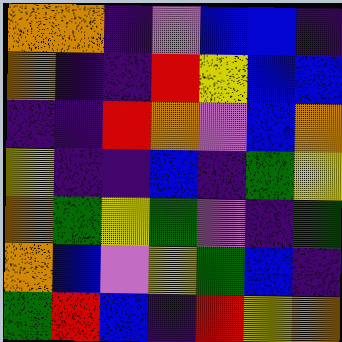[["orange", "orange", "indigo", "violet", "blue", "blue", "indigo"], ["orange", "indigo", "indigo", "red", "yellow", "blue", "blue"], ["indigo", "indigo", "red", "orange", "violet", "blue", "orange"], ["yellow", "indigo", "indigo", "blue", "indigo", "green", "yellow"], ["orange", "green", "yellow", "green", "violet", "indigo", "green"], ["orange", "blue", "violet", "yellow", "green", "blue", "indigo"], ["green", "red", "blue", "indigo", "red", "yellow", "orange"]]